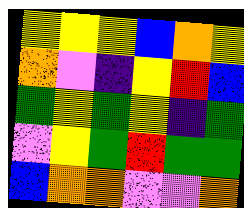[["yellow", "yellow", "yellow", "blue", "orange", "yellow"], ["orange", "violet", "indigo", "yellow", "red", "blue"], ["green", "yellow", "green", "yellow", "indigo", "green"], ["violet", "yellow", "green", "red", "green", "green"], ["blue", "orange", "orange", "violet", "violet", "orange"]]